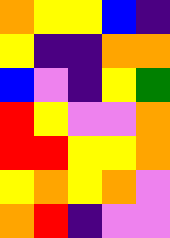[["orange", "yellow", "yellow", "blue", "indigo"], ["yellow", "indigo", "indigo", "orange", "orange"], ["blue", "violet", "indigo", "yellow", "green"], ["red", "yellow", "violet", "violet", "orange"], ["red", "red", "yellow", "yellow", "orange"], ["yellow", "orange", "yellow", "orange", "violet"], ["orange", "red", "indigo", "violet", "violet"]]